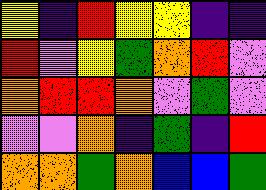[["yellow", "indigo", "red", "yellow", "yellow", "indigo", "indigo"], ["red", "violet", "yellow", "green", "orange", "red", "violet"], ["orange", "red", "red", "orange", "violet", "green", "violet"], ["violet", "violet", "orange", "indigo", "green", "indigo", "red"], ["orange", "orange", "green", "orange", "blue", "blue", "green"]]